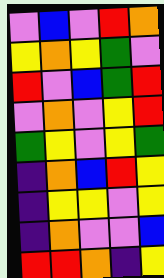[["violet", "blue", "violet", "red", "orange"], ["yellow", "orange", "yellow", "green", "violet"], ["red", "violet", "blue", "green", "red"], ["violet", "orange", "violet", "yellow", "red"], ["green", "yellow", "violet", "yellow", "green"], ["indigo", "orange", "blue", "red", "yellow"], ["indigo", "yellow", "yellow", "violet", "yellow"], ["indigo", "orange", "violet", "violet", "blue"], ["red", "red", "orange", "indigo", "yellow"]]